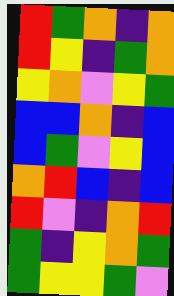[["red", "green", "orange", "indigo", "orange"], ["red", "yellow", "indigo", "green", "orange"], ["yellow", "orange", "violet", "yellow", "green"], ["blue", "blue", "orange", "indigo", "blue"], ["blue", "green", "violet", "yellow", "blue"], ["orange", "red", "blue", "indigo", "blue"], ["red", "violet", "indigo", "orange", "red"], ["green", "indigo", "yellow", "orange", "green"], ["green", "yellow", "yellow", "green", "violet"]]